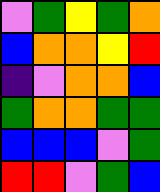[["violet", "green", "yellow", "green", "orange"], ["blue", "orange", "orange", "yellow", "red"], ["indigo", "violet", "orange", "orange", "blue"], ["green", "orange", "orange", "green", "green"], ["blue", "blue", "blue", "violet", "green"], ["red", "red", "violet", "green", "blue"]]